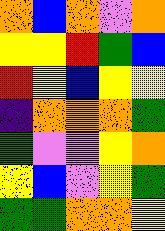[["orange", "blue", "orange", "violet", "orange"], ["yellow", "yellow", "red", "green", "blue"], ["red", "yellow", "blue", "yellow", "yellow"], ["indigo", "orange", "orange", "orange", "green"], ["green", "violet", "violet", "yellow", "orange"], ["yellow", "blue", "violet", "yellow", "green"], ["green", "green", "orange", "orange", "yellow"]]